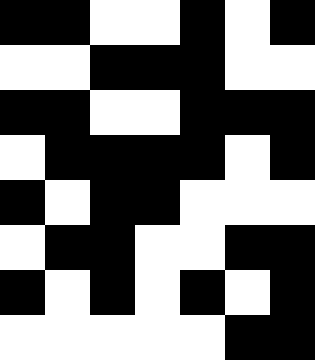[["black", "black", "white", "white", "black", "white", "black"], ["white", "white", "black", "black", "black", "white", "white"], ["black", "black", "white", "white", "black", "black", "black"], ["white", "black", "black", "black", "black", "white", "black"], ["black", "white", "black", "black", "white", "white", "white"], ["white", "black", "black", "white", "white", "black", "black"], ["black", "white", "black", "white", "black", "white", "black"], ["white", "white", "white", "white", "white", "black", "black"]]